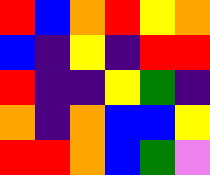[["red", "blue", "orange", "red", "yellow", "orange"], ["blue", "indigo", "yellow", "indigo", "red", "red"], ["red", "indigo", "indigo", "yellow", "green", "indigo"], ["orange", "indigo", "orange", "blue", "blue", "yellow"], ["red", "red", "orange", "blue", "green", "violet"]]